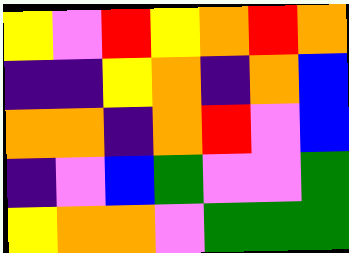[["yellow", "violet", "red", "yellow", "orange", "red", "orange"], ["indigo", "indigo", "yellow", "orange", "indigo", "orange", "blue"], ["orange", "orange", "indigo", "orange", "red", "violet", "blue"], ["indigo", "violet", "blue", "green", "violet", "violet", "green"], ["yellow", "orange", "orange", "violet", "green", "green", "green"]]